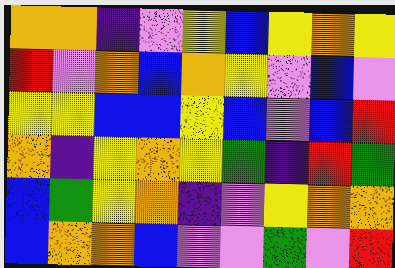[["orange", "orange", "indigo", "violet", "yellow", "blue", "yellow", "orange", "yellow"], ["red", "violet", "orange", "blue", "orange", "yellow", "violet", "blue", "violet"], ["yellow", "yellow", "blue", "blue", "yellow", "blue", "violet", "blue", "red"], ["orange", "indigo", "yellow", "orange", "yellow", "green", "indigo", "red", "green"], ["blue", "green", "yellow", "orange", "indigo", "violet", "yellow", "orange", "orange"], ["blue", "orange", "orange", "blue", "violet", "violet", "green", "violet", "red"]]